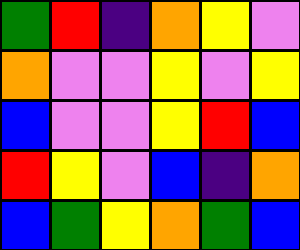[["green", "red", "indigo", "orange", "yellow", "violet"], ["orange", "violet", "violet", "yellow", "violet", "yellow"], ["blue", "violet", "violet", "yellow", "red", "blue"], ["red", "yellow", "violet", "blue", "indigo", "orange"], ["blue", "green", "yellow", "orange", "green", "blue"]]